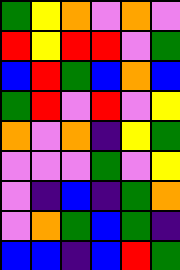[["green", "yellow", "orange", "violet", "orange", "violet"], ["red", "yellow", "red", "red", "violet", "green"], ["blue", "red", "green", "blue", "orange", "blue"], ["green", "red", "violet", "red", "violet", "yellow"], ["orange", "violet", "orange", "indigo", "yellow", "green"], ["violet", "violet", "violet", "green", "violet", "yellow"], ["violet", "indigo", "blue", "indigo", "green", "orange"], ["violet", "orange", "green", "blue", "green", "indigo"], ["blue", "blue", "indigo", "blue", "red", "green"]]